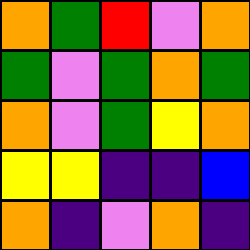[["orange", "green", "red", "violet", "orange"], ["green", "violet", "green", "orange", "green"], ["orange", "violet", "green", "yellow", "orange"], ["yellow", "yellow", "indigo", "indigo", "blue"], ["orange", "indigo", "violet", "orange", "indigo"]]